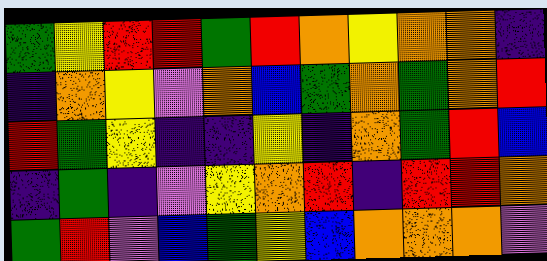[["green", "yellow", "red", "red", "green", "red", "orange", "yellow", "orange", "orange", "indigo"], ["indigo", "orange", "yellow", "violet", "orange", "blue", "green", "orange", "green", "orange", "red"], ["red", "green", "yellow", "indigo", "indigo", "yellow", "indigo", "orange", "green", "red", "blue"], ["indigo", "green", "indigo", "violet", "yellow", "orange", "red", "indigo", "red", "red", "orange"], ["green", "red", "violet", "blue", "green", "yellow", "blue", "orange", "orange", "orange", "violet"]]